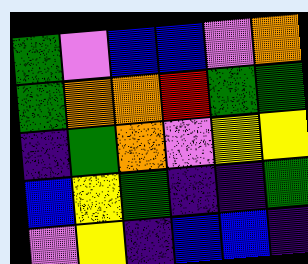[["green", "violet", "blue", "blue", "violet", "orange"], ["green", "orange", "orange", "red", "green", "green"], ["indigo", "green", "orange", "violet", "yellow", "yellow"], ["blue", "yellow", "green", "indigo", "indigo", "green"], ["violet", "yellow", "indigo", "blue", "blue", "indigo"]]